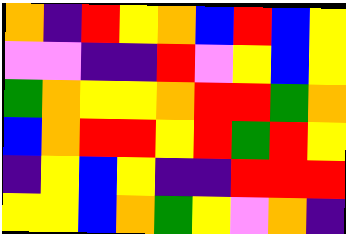[["orange", "indigo", "red", "yellow", "orange", "blue", "red", "blue", "yellow"], ["violet", "violet", "indigo", "indigo", "red", "violet", "yellow", "blue", "yellow"], ["green", "orange", "yellow", "yellow", "orange", "red", "red", "green", "orange"], ["blue", "orange", "red", "red", "yellow", "red", "green", "red", "yellow"], ["indigo", "yellow", "blue", "yellow", "indigo", "indigo", "red", "red", "red"], ["yellow", "yellow", "blue", "orange", "green", "yellow", "violet", "orange", "indigo"]]